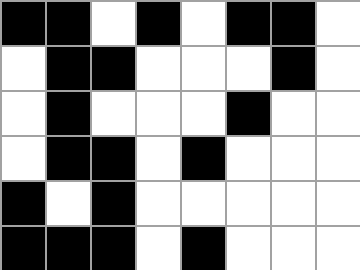[["black", "black", "white", "black", "white", "black", "black", "white"], ["white", "black", "black", "white", "white", "white", "black", "white"], ["white", "black", "white", "white", "white", "black", "white", "white"], ["white", "black", "black", "white", "black", "white", "white", "white"], ["black", "white", "black", "white", "white", "white", "white", "white"], ["black", "black", "black", "white", "black", "white", "white", "white"]]